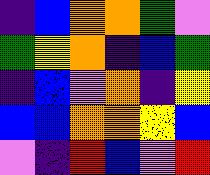[["indigo", "blue", "orange", "orange", "green", "violet"], ["green", "yellow", "orange", "indigo", "blue", "green"], ["indigo", "blue", "violet", "orange", "indigo", "yellow"], ["blue", "blue", "orange", "orange", "yellow", "blue"], ["violet", "indigo", "red", "blue", "violet", "red"]]